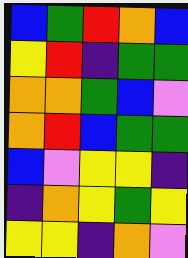[["blue", "green", "red", "orange", "blue"], ["yellow", "red", "indigo", "green", "green"], ["orange", "orange", "green", "blue", "violet"], ["orange", "red", "blue", "green", "green"], ["blue", "violet", "yellow", "yellow", "indigo"], ["indigo", "orange", "yellow", "green", "yellow"], ["yellow", "yellow", "indigo", "orange", "violet"]]